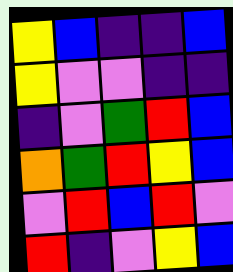[["yellow", "blue", "indigo", "indigo", "blue"], ["yellow", "violet", "violet", "indigo", "indigo"], ["indigo", "violet", "green", "red", "blue"], ["orange", "green", "red", "yellow", "blue"], ["violet", "red", "blue", "red", "violet"], ["red", "indigo", "violet", "yellow", "blue"]]